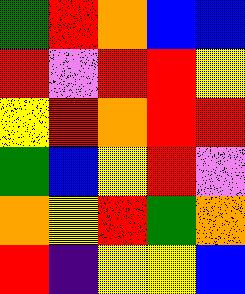[["green", "red", "orange", "blue", "blue"], ["red", "violet", "red", "red", "yellow"], ["yellow", "red", "orange", "red", "red"], ["green", "blue", "yellow", "red", "violet"], ["orange", "yellow", "red", "green", "orange"], ["red", "indigo", "yellow", "yellow", "blue"]]